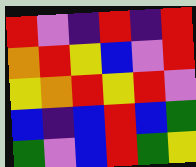[["red", "violet", "indigo", "red", "indigo", "red"], ["orange", "red", "yellow", "blue", "violet", "red"], ["yellow", "orange", "red", "yellow", "red", "violet"], ["blue", "indigo", "blue", "red", "blue", "green"], ["green", "violet", "blue", "red", "green", "yellow"]]